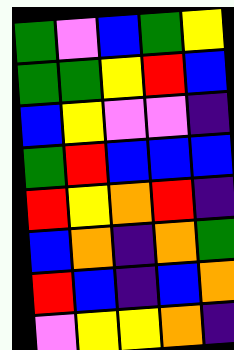[["green", "violet", "blue", "green", "yellow"], ["green", "green", "yellow", "red", "blue"], ["blue", "yellow", "violet", "violet", "indigo"], ["green", "red", "blue", "blue", "blue"], ["red", "yellow", "orange", "red", "indigo"], ["blue", "orange", "indigo", "orange", "green"], ["red", "blue", "indigo", "blue", "orange"], ["violet", "yellow", "yellow", "orange", "indigo"]]